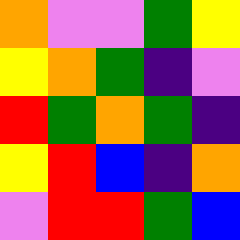[["orange", "violet", "violet", "green", "yellow"], ["yellow", "orange", "green", "indigo", "violet"], ["red", "green", "orange", "green", "indigo"], ["yellow", "red", "blue", "indigo", "orange"], ["violet", "red", "red", "green", "blue"]]